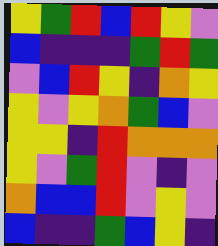[["yellow", "green", "red", "blue", "red", "yellow", "violet"], ["blue", "indigo", "indigo", "indigo", "green", "red", "green"], ["violet", "blue", "red", "yellow", "indigo", "orange", "yellow"], ["yellow", "violet", "yellow", "orange", "green", "blue", "violet"], ["yellow", "yellow", "indigo", "red", "orange", "orange", "orange"], ["yellow", "violet", "green", "red", "violet", "indigo", "violet"], ["orange", "blue", "blue", "red", "violet", "yellow", "violet"], ["blue", "indigo", "indigo", "green", "blue", "yellow", "indigo"]]